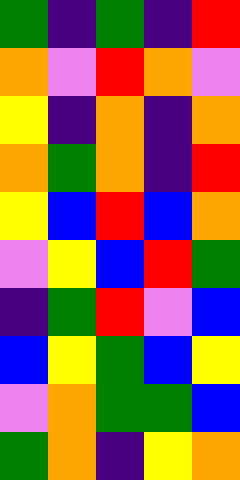[["green", "indigo", "green", "indigo", "red"], ["orange", "violet", "red", "orange", "violet"], ["yellow", "indigo", "orange", "indigo", "orange"], ["orange", "green", "orange", "indigo", "red"], ["yellow", "blue", "red", "blue", "orange"], ["violet", "yellow", "blue", "red", "green"], ["indigo", "green", "red", "violet", "blue"], ["blue", "yellow", "green", "blue", "yellow"], ["violet", "orange", "green", "green", "blue"], ["green", "orange", "indigo", "yellow", "orange"]]